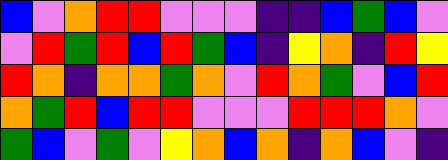[["blue", "violet", "orange", "red", "red", "violet", "violet", "violet", "indigo", "indigo", "blue", "green", "blue", "violet"], ["violet", "red", "green", "red", "blue", "red", "green", "blue", "indigo", "yellow", "orange", "indigo", "red", "yellow"], ["red", "orange", "indigo", "orange", "orange", "green", "orange", "violet", "red", "orange", "green", "violet", "blue", "red"], ["orange", "green", "red", "blue", "red", "red", "violet", "violet", "violet", "red", "red", "red", "orange", "violet"], ["green", "blue", "violet", "green", "violet", "yellow", "orange", "blue", "orange", "indigo", "orange", "blue", "violet", "indigo"]]